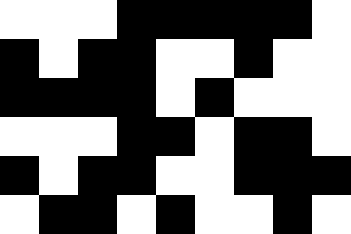[["white", "white", "white", "black", "black", "black", "black", "black", "white"], ["black", "white", "black", "black", "white", "white", "black", "white", "white"], ["black", "black", "black", "black", "white", "black", "white", "white", "white"], ["white", "white", "white", "black", "black", "white", "black", "black", "white"], ["black", "white", "black", "black", "white", "white", "black", "black", "black"], ["white", "black", "black", "white", "black", "white", "white", "black", "white"]]